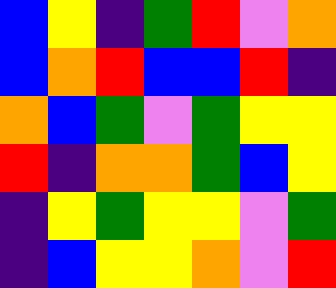[["blue", "yellow", "indigo", "green", "red", "violet", "orange"], ["blue", "orange", "red", "blue", "blue", "red", "indigo"], ["orange", "blue", "green", "violet", "green", "yellow", "yellow"], ["red", "indigo", "orange", "orange", "green", "blue", "yellow"], ["indigo", "yellow", "green", "yellow", "yellow", "violet", "green"], ["indigo", "blue", "yellow", "yellow", "orange", "violet", "red"]]